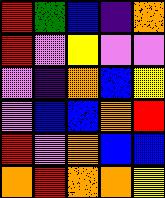[["red", "green", "blue", "indigo", "orange"], ["red", "violet", "yellow", "violet", "violet"], ["violet", "indigo", "orange", "blue", "yellow"], ["violet", "blue", "blue", "orange", "red"], ["red", "violet", "orange", "blue", "blue"], ["orange", "red", "orange", "orange", "yellow"]]